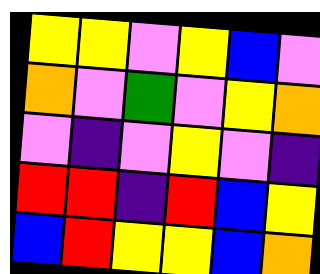[["yellow", "yellow", "violet", "yellow", "blue", "violet"], ["orange", "violet", "green", "violet", "yellow", "orange"], ["violet", "indigo", "violet", "yellow", "violet", "indigo"], ["red", "red", "indigo", "red", "blue", "yellow"], ["blue", "red", "yellow", "yellow", "blue", "orange"]]